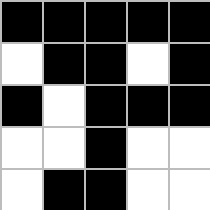[["black", "black", "black", "black", "black"], ["white", "black", "black", "white", "black"], ["black", "white", "black", "black", "black"], ["white", "white", "black", "white", "white"], ["white", "black", "black", "white", "white"]]